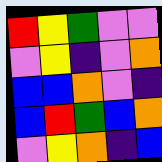[["red", "yellow", "green", "violet", "violet"], ["violet", "yellow", "indigo", "violet", "orange"], ["blue", "blue", "orange", "violet", "indigo"], ["blue", "red", "green", "blue", "orange"], ["violet", "yellow", "orange", "indigo", "blue"]]